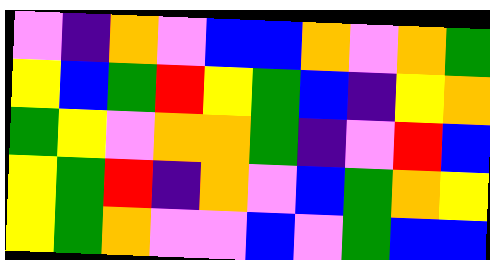[["violet", "indigo", "orange", "violet", "blue", "blue", "orange", "violet", "orange", "green"], ["yellow", "blue", "green", "red", "yellow", "green", "blue", "indigo", "yellow", "orange"], ["green", "yellow", "violet", "orange", "orange", "green", "indigo", "violet", "red", "blue"], ["yellow", "green", "red", "indigo", "orange", "violet", "blue", "green", "orange", "yellow"], ["yellow", "green", "orange", "violet", "violet", "blue", "violet", "green", "blue", "blue"]]